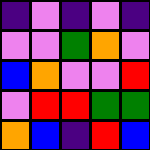[["indigo", "violet", "indigo", "violet", "indigo"], ["violet", "violet", "green", "orange", "violet"], ["blue", "orange", "violet", "violet", "red"], ["violet", "red", "red", "green", "green"], ["orange", "blue", "indigo", "red", "blue"]]